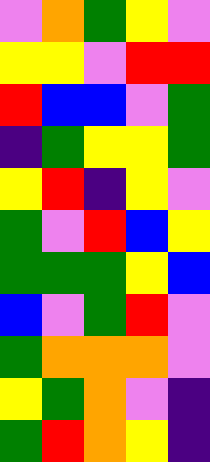[["violet", "orange", "green", "yellow", "violet"], ["yellow", "yellow", "violet", "red", "red"], ["red", "blue", "blue", "violet", "green"], ["indigo", "green", "yellow", "yellow", "green"], ["yellow", "red", "indigo", "yellow", "violet"], ["green", "violet", "red", "blue", "yellow"], ["green", "green", "green", "yellow", "blue"], ["blue", "violet", "green", "red", "violet"], ["green", "orange", "orange", "orange", "violet"], ["yellow", "green", "orange", "violet", "indigo"], ["green", "red", "orange", "yellow", "indigo"]]